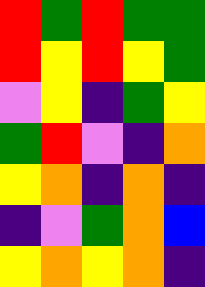[["red", "green", "red", "green", "green"], ["red", "yellow", "red", "yellow", "green"], ["violet", "yellow", "indigo", "green", "yellow"], ["green", "red", "violet", "indigo", "orange"], ["yellow", "orange", "indigo", "orange", "indigo"], ["indigo", "violet", "green", "orange", "blue"], ["yellow", "orange", "yellow", "orange", "indigo"]]